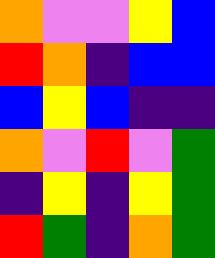[["orange", "violet", "violet", "yellow", "blue"], ["red", "orange", "indigo", "blue", "blue"], ["blue", "yellow", "blue", "indigo", "indigo"], ["orange", "violet", "red", "violet", "green"], ["indigo", "yellow", "indigo", "yellow", "green"], ["red", "green", "indigo", "orange", "green"]]